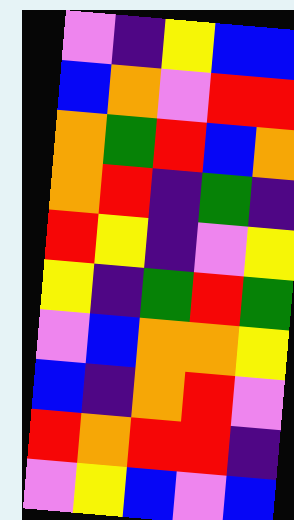[["violet", "indigo", "yellow", "blue", "blue"], ["blue", "orange", "violet", "red", "red"], ["orange", "green", "red", "blue", "orange"], ["orange", "red", "indigo", "green", "indigo"], ["red", "yellow", "indigo", "violet", "yellow"], ["yellow", "indigo", "green", "red", "green"], ["violet", "blue", "orange", "orange", "yellow"], ["blue", "indigo", "orange", "red", "violet"], ["red", "orange", "red", "red", "indigo"], ["violet", "yellow", "blue", "violet", "blue"]]